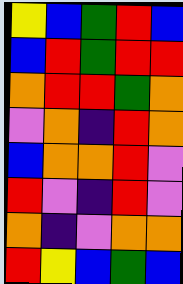[["yellow", "blue", "green", "red", "blue"], ["blue", "red", "green", "red", "red"], ["orange", "red", "red", "green", "orange"], ["violet", "orange", "indigo", "red", "orange"], ["blue", "orange", "orange", "red", "violet"], ["red", "violet", "indigo", "red", "violet"], ["orange", "indigo", "violet", "orange", "orange"], ["red", "yellow", "blue", "green", "blue"]]